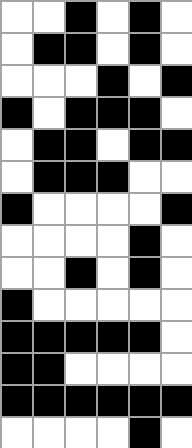[["white", "white", "black", "white", "black", "white"], ["white", "black", "black", "white", "black", "white"], ["white", "white", "white", "black", "white", "black"], ["black", "white", "black", "black", "black", "white"], ["white", "black", "black", "white", "black", "black"], ["white", "black", "black", "black", "white", "white"], ["black", "white", "white", "white", "white", "black"], ["white", "white", "white", "white", "black", "white"], ["white", "white", "black", "white", "black", "white"], ["black", "white", "white", "white", "white", "white"], ["black", "black", "black", "black", "black", "white"], ["black", "black", "white", "white", "white", "white"], ["black", "black", "black", "black", "black", "black"], ["white", "white", "white", "white", "black", "white"]]